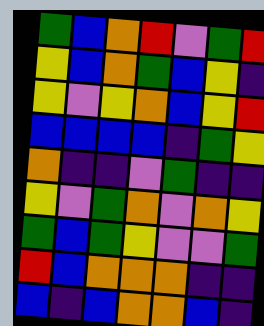[["green", "blue", "orange", "red", "violet", "green", "red"], ["yellow", "blue", "orange", "green", "blue", "yellow", "indigo"], ["yellow", "violet", "yellow", "orange", "blue", "yellow", "red"], ["blue", "blue", "blue", "blue", "indigo", "green", "yellow"], ["orange", "indigo", "indigo", "violet", "green", "indigo", "indigo"], ["yellow", "violet", "green", "orange", "violet", "orange", "yellow"], ["green", "blue", "green", "yellow", "violet", "violet", "green"], ["red", "blue", "orange", "orange", "orange", "indigo", "indigo"], ["blue", "indigo", "blue", "orange", "orange", "blue", "indigo"]]